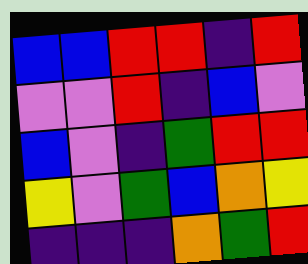[["blue", "blue", "red", "red", "indigo", "red"], ["violet", "violet", "red", "indigo", "blue", "violet"], ["blue", "violet", "indigo", "green", "red", "red"], ["yellow", "violet", "green", "blue", "orange", "yellow"], ["indigo", "indigo", "indigo", "orange", "green", "red"]]